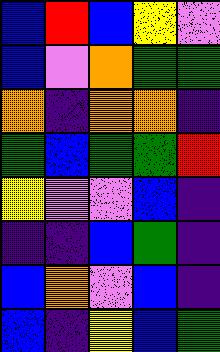[["blue", "red", "blue", "yellow", "violet"], ["blue", "violet", "orange", "green", "green"], ["orange", "indigo", "orange", "orange", "indigo"], ["green", "blue", "green", "green", "red"], ["yellow", "violet", "violet", "blue", "indigo"], ["indigo", "indigo", "blue", "green", "indigo"], ["blue", "orange", "violet", "blue", "indigo"], ["blue", "indigo", "yellow", "blue", "green"]]